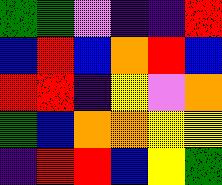[["green", "green", "violet", "indigo", "indigo", "red"], ["blue", "red", "blue", "orange", "red", "blue"], ["red", "red", "indigo", "yellow", "violet", "orange"], ["green", "blue", "orange", "orange", "yellow", "yellow"], ["indigo", "red", "red", "blue", "yellow", "green"]]